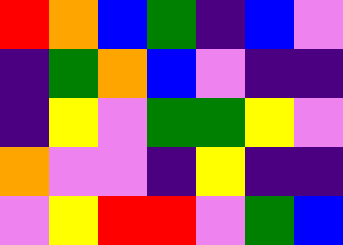[["red", "orange", "blue", "green", "indigo", "blue", "violet"], ["indigo", "green", "orange", "blue", "violet", "indigo", "indigo"], ["indigo", "yellow", "violet", "green", "green", "yellow", "violet"], ["orange", "violet", "violet", "indigo", "yellow", "indigo", "indigo"], ["violet", "yellow", "red", "red", "violet", "green", "blue"]]